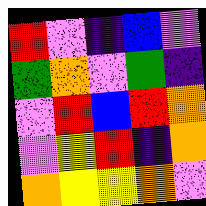[["red", "violet", "indigo", "blue", "violet"], ["green", "orange", "violet", "green", "indigo"], ["violet", "red", "blue", "red", "orange"], ["violet", "yellow", "red", "indigo", "orange"], ["orange", "yellow", "yellow", "orange", "violet"]]